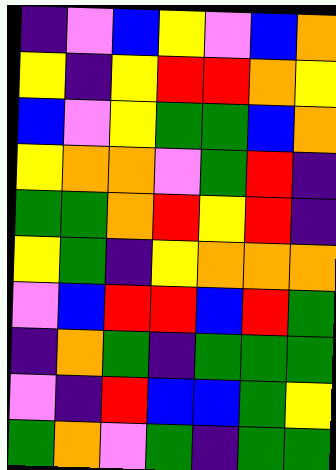[["indigo", "violet", "blue", "yellow", "violet", "blue", "orange"], ["yellow", "indigo", "yellow", "red", "red", "orange", "yellow"], ["blue", "violet", "yellow", "green", "green", "blue", "orange"], ["yellow", "orange", "orange", "violet", "green", "red", "indigo"], ["green", "green", "orange", "red", "yellow", "red", "indigo"], ["yellow", "green", "indigo", "yellow", "orange", "orange", "orange"], ["violet", "blue", "red", "red", "blue", "red", "green"], ["indigo", "orange", "green", "indigo", "green", "green", "green"], ["violet", "indigo", "red", "blue", "blue", "green", "yellow"], ["green", "orange", "violet", "green", "indigo", "green", "green"]]